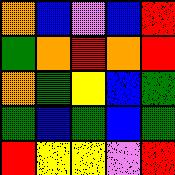[["orange", "blue", "violet", "blue", "red"], ["green", "orange", "red", "orange", "red"], ["orange", "green", "yellow", "blue", "green"], ["green", "blue", "green", "blue", "green"], ["red", "yellow", "yellow", "violet", "red"]]